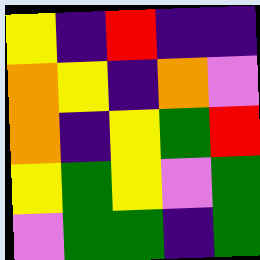[["yellow", "indigo", "red", "indigo", "indigo"], ["orange", "yellow", "indigo", "orange", "violet"], ["orange", "indigo", "yellow", "green", "red"], ["yellow", "green", "yellow", "violet", "green"], ["violet", "green", "green", "indigo", "green"]]